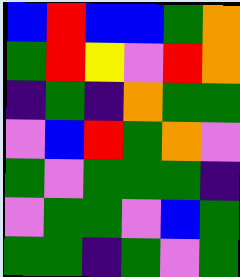[["blue", "red", "blue", "blue", "green", "orange"], ["green", "red", "yellow", "violet", "red", "orange"], ["indigo", "green", "indigo", "orange", "green", "green"], ["violet", "blue", "red", "green", "orange", "violet"], ["green", "violet", "green", "green", "green", "indigo"], ["violet", "green", "green", "violet", "blue", "green"], ["green", "green", "indigo", "green", "violet", "green"]]